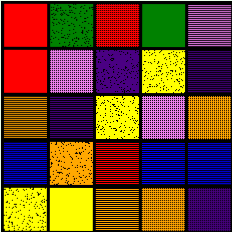[["red", "green", "red", "green", "violet"], ["red", "violet", "indigo", "yellow", "indigo"], ["orange", "indigo", "yellow", "violet", "orange"], ["blue", "orange", "red", "blue", "blue"], ["yellow", "yellow", "orange", "orange", "indigo"]]